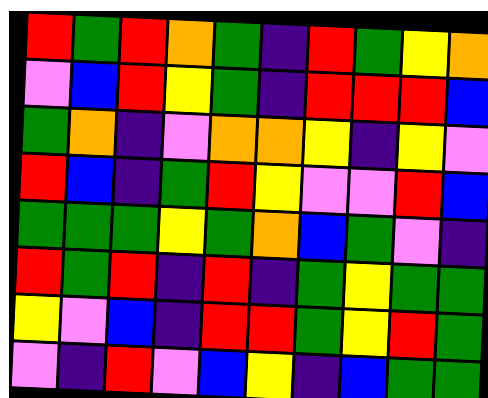[["red", "green", "red", "orange", "green", "indigo", "red", "green", "yellow", "orange"], ["violet", "blue", "red", "yellow", "green", "indigo", "red", "red", "red", "blue"], ["green", "orange", "indigo", "violet", "orange", "orange", "yellow", "indigo", "yellow", "violet"], ["red", "blue", "indigo", "green", "red", "yellow", "violet", "violet", "red", "blue"], ["green", "green", "green", "yellow", "green", "orange", "blue", "green", "violet", "indigo"], ["red", "green", "red", "indigo", "red", "indigo", "green", "yellow", "green", "green"], ["yellow", "violet", "blue", "indigo", "red", "red", "green", "yellow", "red", "green"], ["violet", "indigo", "red", "violet", "blue", "yellow", "indigo", "blue", "green", "green"]]